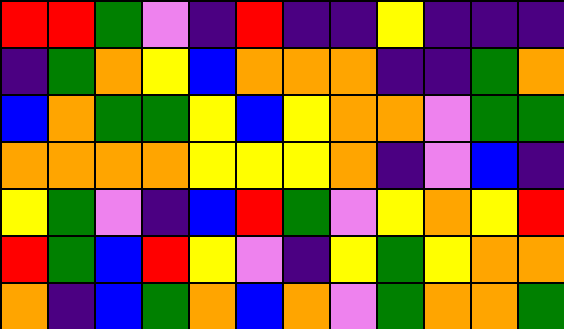[["red", "red", "green", "violet", "indigo", "red", "indigo", "indigo", "yellow", "indigo", "indigo", "indigo"], ["indigo", "green", "orange", "yellow", "blue", "orange", "orange", "orange", "indigo", "indigo", "green", "orange"], ["blue", "orange", "green", "green", "yellow", "blue", "yellow", "orange", "orange", "violet", "green", "green"], ["orange", "orange", "orange", "orange", "yellow", "yellow", "yellow", "orange", "indigo", "violet", "blue", "indigo"], ["yellow", "green", "violet", "indigo", "blue", "red", "green", "violet", "yellow", "orange", "yellow", "red"], ["red", "green", "blue", "red", "yellow", "violet", "indigo", "yellow", "green", "yellow", "orange", "orange"], ["orange", "indigo", "blue", "green", "orange", "blue", "orange", "violet", "green", "orange", "orange", "green"]]